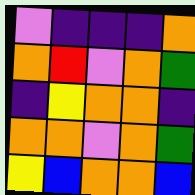[["violet", "indigo", "indigo", "indigo", "orange"], ["orange", "red", "violet", "orange", "green"], ["indigo", "yellow", "orange", "orange", "indigo"], ["orange", "orange", "violet", "orange", "green"], ["yellow", "blue", "orange", "orange", "blue"]]